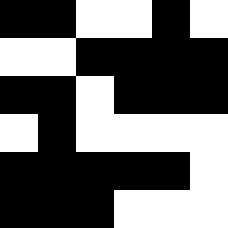[["black", "black", "white", "white", "black", "white"], ["white", "white", "black", "black", "black", "black"], ["black", "black", "white", "black", "black", "black"], ["white", "black", "white", "white", "white", "white"], ["black", "black", "black", "black", "black", "white"], ["black", "black", "black", "white", "white", "white"]]